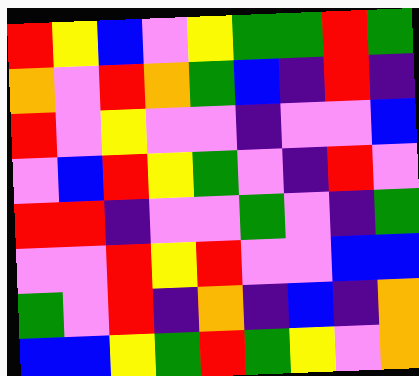[["red", "yellow", "blue", "violet", "yellow", "green", "green", "red", "green"], ["orange", "violet", "red", "orange", "green", "blue", "indigo", "red", "indigo"], ["red", "violet", "yellow", "violet", "violet", "indigo", "violet", "violet", "blue"], ["violet", "blue", "red", "yellow", "green", "violet", "indigo", "red", "violet"], ["red", "red", "indigo", "violet", "violet", "green", "violet", "indigo", "green"], ["violet", "violet", "red", "yellow", "red", "violet", "violet", "blue", "blue"], ["green", "violet", "red", "indigo", "orange", "indigo", "blue", "indigo", "orange"], ["blue", "blue", "yellow", "green", "red", "green", "yellow", "violet", "orange"]]